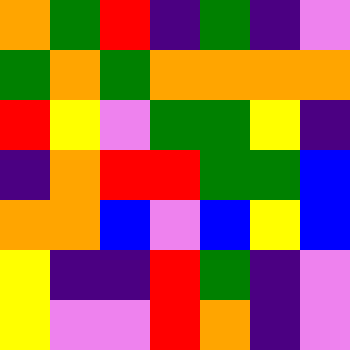[["orange", "green", "red", "indigo", "green", "indigo", "violet"], ["green", "orange", "green", "orange", "orange", "orange", "orange"], ["red", "yellow", "violet", "green", "green", "yellow", "indigo"], ["indigo", "orange", "red", "red", "green", "green", "blue"], ["orange", "orange", "blue", "violet", "blue", "yellow", "blue"], ["yellow", "indigo", "indigo", "red", "green", "indigo", "violet"], ["yellow", "violet", "violet", "red", "orange", "indigo", "violet"]]